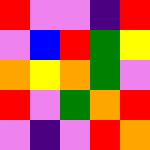[["red", "violet", "violet", "indigo", "red"], ["violet", "blue", "red", "green", "yellow"], ["orange", "yellow", "orange", "green", "violet"], ["red", "violet", "green", "orange", "red"], ["violet", "indigo", "violet", "red", "orange"]]